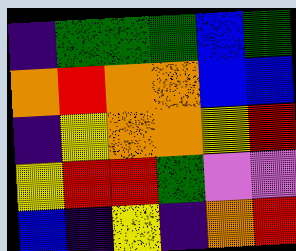[["indigo", "green", "green", "green", "blue", "green"], ["orange", "red", "orange", "orange", "blue", "blue"], ["indigo", "yellow", "orange", "orange", "yellow", "red"], ["yellow", "red", "red", "green", "violet", "violet"], ["blue", "indigo", "yellow", "indigo", "orange", "red"]]